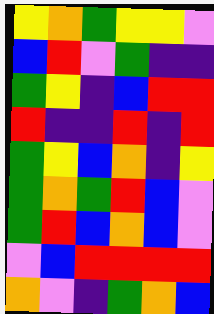[["yellow", "orange", "green", "yellow", "yellow", "violet"], ["blue", "red", "violet", "green", "indigo", "indigo"], ["green", "yellow", "indigo", "blue", "red", "red"], ["red", "indigo", "indigo", "red", "indigo", "red"], ["green", "yellow", "blue", "orange", "indigo", "yellow"], ["green", "orange", "green", "red", "blue", "violet"], ["green", "red", "blue", "orange", "blue", "violet"], ["violet", "blue", "red", "red", "red", "red"], ["orange", "violet", "indigo", "green", "orange", "blue"]]